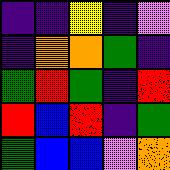[["indigo", "indigo", "yellow", "indigo", "violet"], ["indigo", "orange", "orange", "green", "indigo"], ["green", "red", "green", "indigo", "red"], ["red", "blue", "red", "indigo", "green"], ["green", "blue", "blue", "violet", "orange"]]